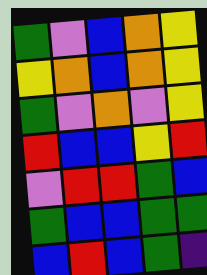[["green", "violet", "blue", "orange", "yellow"], ["yellow", "orange", "blue", "orange", "yellow"], ["green", "violet", "orange", "violet", "yellow"], ["red", "blue", "blue", "yellow", "red"], ["violet", "red", "red", "green", "blue"], ["green", "blue", "blue", "green", "green"], ["blue", "red", "blue", "green", "indigo"]]